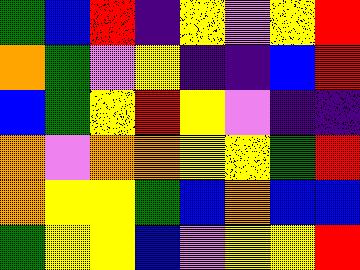[["green", "blue", "red", "indigo", "yellow", "violet", "yellow", "red"], ["orange", "green", "violet", "yellow", "indigo", "indigo", "blue", "red"], ["blue", "green", "yellow", "red", "yellow", "violet", "indigo", "indigo"], ["orange", "violet", "orange", "orange", "yellow", "yellow", "green", "red"], ["orange", "yellow", "yellow", "green", "blue", "orange", "blue", "blue"], ["green", "yellow", "yellow", "blue", "violet", "yellow", "yellow", "red"]]